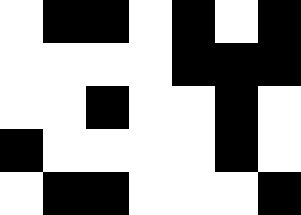[["white", "black", "black", "white", "black", "white", "black"], ["white", "white", "white", "white", "black", "black", "black"], ["white", "white", "black", "white", "white", "black", "white"], ["black", "white", "white", "white", "white", "black", "white"], ["white", "black", "black", "white", "white", "white", "black"]]